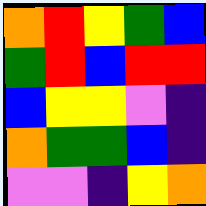[["orange", "red", "yellow", "green", "blue"], ["green", "red", "blue", "red", "red"], ["blue", "yellow", "yellow", "violet", "indigo"], ["orange", "green", "green", "blue", "indigo"], ["violet", "violet", "indigo", "yellow", "orange"]]